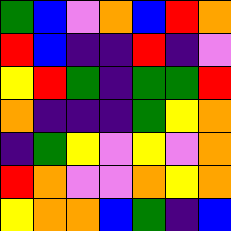[["green", "blue", "violet", "orange", "blue", "red", "orange"], ["red", "blue", "indigo", "indigo", "red", "indigo", "violet"], ["yellow", "red", "green", "indigo", "green", "green", "red"], ["orange", "indigo", "indigo", "indigo", "green", "yellow", "orange"], ["indigo", "green", "yellow", "violet", "yellow", "violet", "orange"], ["red", "orange", "violet", "violet", "orange", "yellow", "orange"], ["yellow", "orange", "orange", "blue", "green", "indigo", "blue"]]